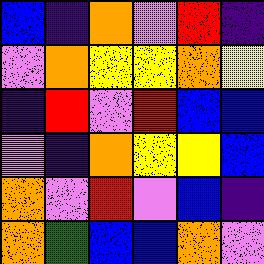[["blue", "indigo", "orange", "violet", "red", "indigo"], ["violet", "orange", "yellow", "yellow", "orange", "yellow"], ["indigo", "red", "violet", "red", "blue", "blue"], ["violet", "indigo", "orange", "yellow", "yellow", "blue"], ["orange", "violet", "red", "violet", "blue", "indigo"], ["orange", "green", "blue", "blue", "orange", "violet"]]